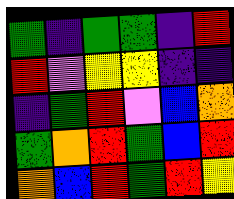[["green", "indigo", "green", "green", "indigo", "red"], ["red", "violet", "yellow", "yellow", "indigo", "indigo"], ["indigo", "green", "red", "violet", "blue", "orange"], ["green", "orange", "red", "green", "blue", "red"], ["orange", "blue", "red", "green", "red", "yellow"]]